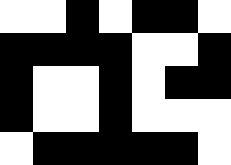[["white", "white", "black", "white", "black", "black", "white"], ["black", "black", "black", "black", "white", "white", "black"], ["black", "white", "white", "black", "white", "black", "black"], ["black", "white", "white", "black", "white", "white", "white"], ["white", "black", "black", "black", "black", "black", "white"]]